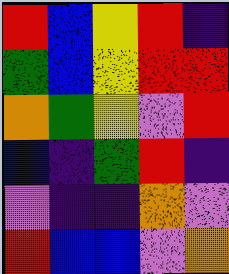[["red", "blue", "yellow", "red", "indigo"], ["green", "blue", "yellow", "red", "red"], ["orange", "green", "yellow", "violet", "red"], ["blue", "indigo", "green", "red", "indigo"], ["violet", "indigo", "indigo", "orange", "violet"], ["red", "blue", "blue", "violet", "orange"]]